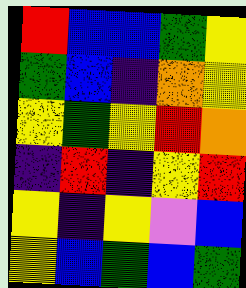[["red", "blue", "blue", "green", "yellow"], ["green", "blue", "indigo", "orange", "yellow"], ["yellow", "green", "yellow", "red", "orange"], ["indigo", "red", "indigo", "yellow", "red"], ["yellow", "indigo", "yellow", "violet", "blue"], ["yellow", "blue", "green", "blue", "green"]]